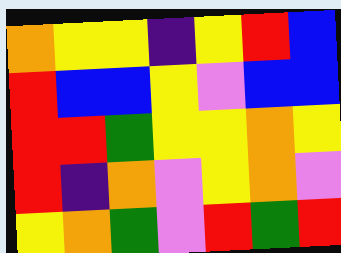[["orange", "yellow", "yellow", "indigo", "yellow", "red", "blue"], ["red", "blue", "blue", "yellow", "violet", "blue", "blue"], ["red", "red", "green", "yellow", "yellow", "orange", "yellow"], ["red", "indigo", "orange", "violet", "yellow", "orange", "violet"], ["yellow", "orange", "green", "violet", "red", "green", "red"]]